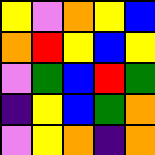[["yellow", "violet", "orange", "yellow", "blue"], ["orange", "red", "yellow", "blue", "yellow"], ["violet", "green", "blue", "red", "green"], ["indigo", "yellow", "blue", "green", "orange"], ["violet", "yellow", "orange", "indigo", "orange"]]